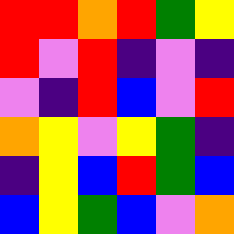[["red", "red", "orange", "red", "green", "yellow"], ["red", "violet", "red", "indigo", "violet", "indigo"], ["violet", "indigo", "red", "blue", "violet", "red"], ["orange", "yellow", "violet", "yellow", "green", "indigo"], ["indigo", "yellow", "blue", "red", "green", "blue"], ["blue", "yellow", "green", "blue", "violet", "orange"]]